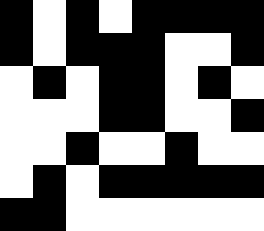[["black", "white", "black", "white", "black", "black", "black", "black"], ["black", "white", "black", "black", "black", "white", "white", "black"], ["white", "black", "white", "black", "black", "white", "black", "white"], ["white", "white", "white", "black", "black", "white", "white", "black"], ["white", "white", "black", "white", "white", "black", "white", "white"], ["white", "black", "white", "black", "black", "black", "black", "black"], ["black", "black", "white", "white", "white", "white", "white", "white"]]